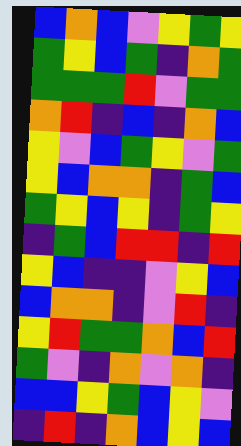[["blue", "orange", "blue", "violet", "yellow", "green", "yellow"], ["green", "yellow", "blue", "green", "indigo", "orange", "green"], ["green", "green", "green", "red", "violet", "green", "green"], ["orange", "red", "indigo", "blue", "indigo", "orange", "blue"], ["yellow", "violet", "blue", "green", "yellow", "violet", "green"], ["yellow", "blue", "orange", "orange", "indigo", "green", "blue"], ["green", "yellow", "blue", "yellow", "indigo", "green", "yellow"], ["indigo", "green", "blue", "red", "red", "indigo", "red"], ["yellow", "blue", "indigo", "indigo", "violet", "yellow", "blue"], ["blue", "orange", "orange", "indigo", "violet", "red", "indigo"], ["yellow", "red", "green", "green", "orange", "blue", "red"], ["green", "violet", "indigo", "orange", "violet", "orange", "indigo"], ["blue", "blue", "yellow", "green", "blue", "yellow", "violet"], ["indigo", "red", "indigo", "orange", "blue", "yellow", "blue"]]